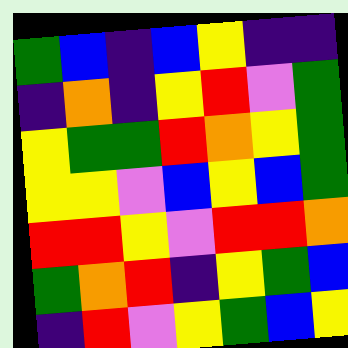[["green", "blue", "indigo", "blue", "yellow", "indigo", "indigo"], ["indigo", "orange", "indigo", "yellow", "red", "violet", "green"], ["yellow", "green", "green", "red", "orange", "yellow", "green"], ["yellow", "yellow", "violet", "blue", "yellow", "blue", "green"], ["red", "red", "yellow", "violet", "red", "red", "orange"], ["green", "orange", "red", "indigo", "yellow", "green", "blue"], ["indigo", "red", "violet", "yellow", "green", "blue", "yellow"]]